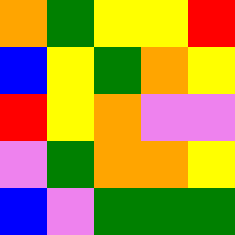[["orange", "green", "yellow", "yellow", "red"], ["blue", "yellow", "green", "orange", "yellow"], ["red", "yellow", "orange", "violet", "violet"], ["violet", "green", "orange", "orange", "yellow"], ["blue", "violet", "green", "green", "green"]]